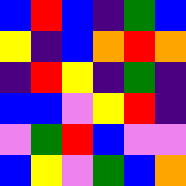[["blue", "red", "blue", "indigo", "green", "blue"], ["yellow", "indigo", "blue", "orange", "red", "orange"], ["indigo", "red", "yellow", "indigo", "green", "indigo"], ["blue", "blue", "violet", "yellow", "red", "indigo"], ["violet", "green", "red", "blue", "violet", "violet"], ["blue", "yellow", "violet", "green", "blue", "orange"]]